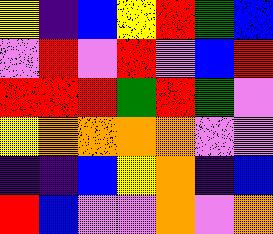[["yellow", "indigo", "blue", "yellow", "red", "green", "blue"], ["violet", "red", "violet", "red", "violet", "blue", "red"], ["red", "red", "red", "green", "red", "green", "violet"], ["yellow", "orange", "orange", "orange", "orange", "violet", "violet"], ["indigo", "indigo", "blue", "yellow", "orange", "indigo", "blue"], ["red", "blue", "violet", "violet", "orange", "violet", "orange"]]